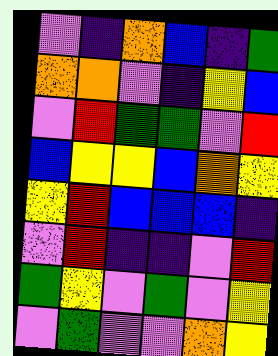[["violet", "indigo", "orange", "blue", "indigo", "green"], ["orange", "orange", "violet", "indigo", "yellow", "blue"], ["violet", "red", "green", "green", "violet", "red"], ["blue", "yellow", "yellow", "blue", "orange", "yellow"], ["yellow", "red", "blue", "blue", "blue", "indigo"], ["violet", "red", "indigo", "indigo", "violet", "red"], ["green", "yellow", "violet", "green", "violet", "yellow"], ["violet", "green", "violet", "violet", "orange", "yellow"]]